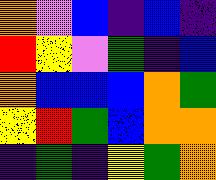[["orange", "violet", "blue", "indigo", "blue", "indigo"], ["red", "yellow", "violet", "green", "indigo", "blue"], ["orange", "blue", "blue", "blue", "orange", "green"], ["yellow", "red", "green", "blue", "orange", "orange"], ["indigo", "green", "indigo", "yellow", "green", "orange"]]